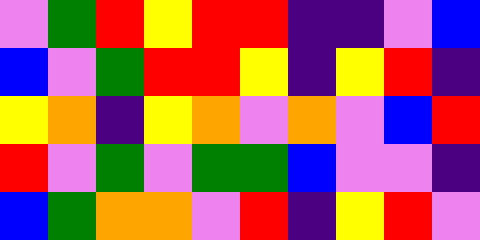[["violet", "green", "red", "yellow", "red", "red", "indigo", "indigo", "violet", "blue"], ["blue", "violet", "green", "red", "red", "yellow", "indigo", "yellow", "red", "indigo"], ["yellow", "orange", "indigo", "yellow", "orange", "violet", "orange", "violet", "blue", "red"], ["red", "violet", "green", "violet", "green", "green", "blue", "violet", "violet", "indigo"], ["blue", "green", "orange", "orange", "violet", "red", "indigo", "yellow", "red", "violet"]]